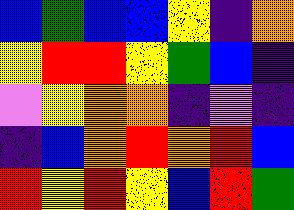[["blue", "green", "blue", "blue", "yellow", "indigo", "orange"], ["yellow", "red", "red", "yellow", "green", "blue", "indigo"], ["violet", "yellow", "orange", "orange", "indigo", "violet", "indigo"], ["indigo", "blue", "orange", "red", "orange", "red", "blue"], ["red", "yellow", "red", "yellow", "blue", "red", "green"]]